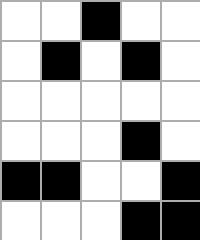[["white", "white", "black", "white", "white"], ["white", "black", "white", "black", "white"], ["white", "white", "white", "white", "white"], ["white", "white", "white", "black", "white"], ["black", "black", "white", "white", "black"], ["white", "white", "white", "black", "black"]]